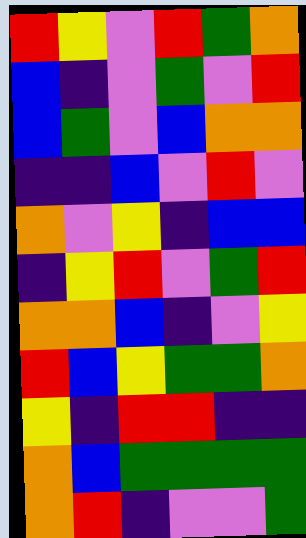[["red", "yellow", "violet", "red", "green", "orange"], ["blue", "indigo", "violet", "green", "violet", "red"], ["blue", "green", "violet", "blue", "orange", "orange"], ["indigo", "indigo", "blue", "violet", "red", "violet"], ["orange", "violet", "yellow", "indigo", "blue", "blue"], ["indigo", "yellow", "red", "violet", "green", "red"], ["orange", "orange", "blue", "indigo", "violet", "yellow"], ["red", "blue", "yellow", "green", "green", "orange"], ["yellow", "indigo", "red", "red", "indigo", "indigo"], ["orange", "blue", "green", "green", "green", "green"], ["orange", "red", "indigo", "violet", "violet", "green"]]